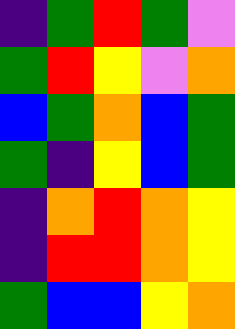[["indigo", "green", "red", "green", "violet"], ["green", "red", "yellow", "violet", "orange"], ["blue", "green", "orange", "blue", "green"], ["green", "indigo", "yellow", "blue", "green"], ["indigo", "orange", "red", "orange", "yellow"], ["indigo", "red", "red", "orange", "yellow"], ["green", "blue", "blue", "yellow", "orange"]]